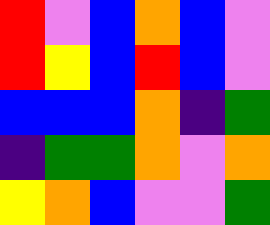[["red", "violet", "blue", "orange", "blue", "violet"], ["red", "yellow", "blue", "red", "blue", "violet"], ["blue", "blue", "blue", "orange", "indigo", "green"], ["indigo", "green", "green", "orange", "violet", "orange"], ["yellow", "orange", "blue", "violet", "violet", "green"]]